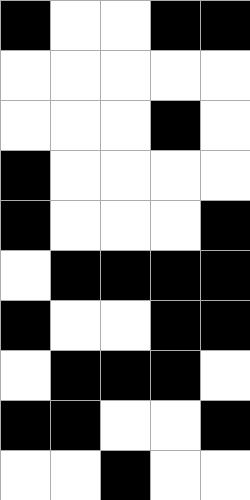[["black", "white", "white", "black", "black"], ["white", "white", "white", "white", "white"], ["white", "white", "white", "black", "white"], ["black", "white", "white", "white", "white"], ["black", "white", "white", "white", "black"], ["white", "black", "black", "black", "black"], ["black", "white", "white", "black", "black"], ["white", "black", "black", "black", "white"], ["black", "black", "white", "white", "black"], ["white", "white", "black", "white", "white"]]